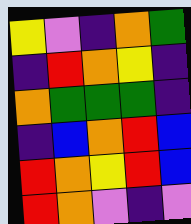[["yellow", "violet", "indigo", "orange", "green"], ["indigo", "red", "orange", "yellow", "indigo"], ["orange", "green", "green", "green", "indigo"], ["indigo", "blue", "orange", "red", "blue"], ["red", "orange", "yellow", "red", "blue"], ["red", "orange", "violet", "indigo", "violet"]]